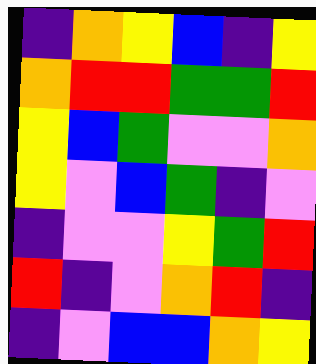[["indigo", "orange", "yellow", "blue", "indigo", "yellow"], ["orange", "red", "red", "green", "green", "red"], ["yellow", "blue", "green", "violet", "violet", "orange"], ["yellow", "violet", "blue", "green", "indigo", "violet"], ["indigo", "violet", "violet", "yellow", "green", "red"], ["red", "indigo", "violet", "orange", "red", "indigo"], ["indigo", "violet", "blue", "blue", "orange", "yellow"]]